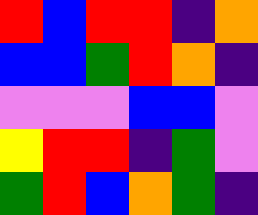[["red", "blue", "red", "red", "indigo", "orange"], ["blue", "blue", "green", "red", "orange", "indigo"], ["violet", "violet", "violet", "blue", "blue", "violet"], ["yellow", "red", "red", "indigo", "green", "violet"], ["green", "red", "blue", "orange", "green", "indigo"]]